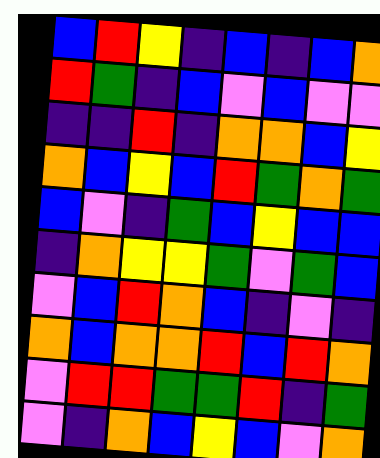[["blue", "red", "yellow", "indigo", "blue", "indigo", "blue", "orange"], ["red", "green", "indigo", "blue", "violet", "blue", "violet", "violet"], ["indigo", "indigo", "red", "indigo", "orange", "orange", "blue", "yellow"], ["orange", "blue", "yellow", "blue", "red", "green", "orange", "green"], ["blue", "violet", "indigo", "green", "blue", "yellow", "blue", "blue"], ["indigo", "orange", "yellow", "yellow", "green", "violet", "green", "blue"], ["violet", "blue", "red", "orange", "blue", "indigo", "violet", "indigo"], ["orange", "blue", "orange", "orange", "red", "blue", "red", "orange"], ["violet", "red", "red", "green", "green", "red", "indigo", "green"], ["violet", "indigo", "orange", "blue", "yellow", "blue", "violet", "orange"]]